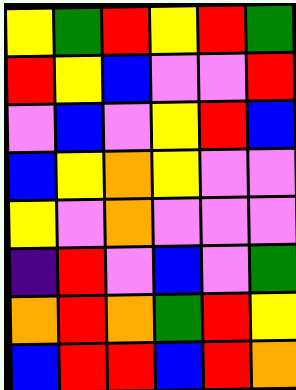[["yellow", "green", "red", "yellow", "red", "green"], ["red", "yellow", "blue", "violet", "violet", "red"], ["violet", "blue", "violet", "yellow", "red", "blue"], ["blue", "yellow", "orange", "yellow", "violet", "violet"], ["yellow", "violet", "orange", "violet", "violet", "violet"], ["indigo", "red", "violet", "blue", "violet", "green"], ["orange", "red", "orange", "green", "red", "yellow"], ["blue", "red", "red", "blue", "red", "orange"]]